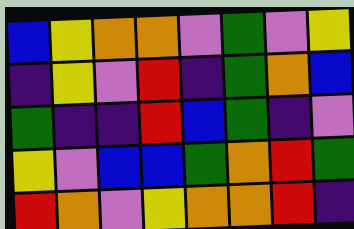[["blue", "yellow", "orange", "orange", "violet", "green", "violet", "yellow"], ["indigo", "yellow", "violet", "red", "indigo", "green", "orange", "blue"], ["green", "indigo", "indigo", "red", "blue", "green", "indigo", "violet"], ["yellow", "violet", "blue", "blue", "green", "orange", "red", "green"], ["red", "orange", "violet", "yellow", "orange", "orange", "red", "indigo"]]